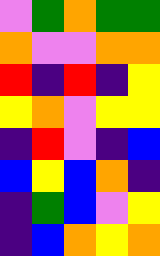[["violet", "green", "orange", "green", "green"], ["orange", "violet", "violet", "orange", "orange"], ["red", "indigo", "red", "indigo", "yellow"], ["yellow", "orange", "violet", "yellow", "yellow"], ["indigo", "red", "violet", "indigo", "blue"], ["blue", "yellow", "blue", "orange", "indigo"], ["indigo", "green", "blue", "violet", "yellow"], ["indigo", "blue", "orange", "yellow", "orange"]]